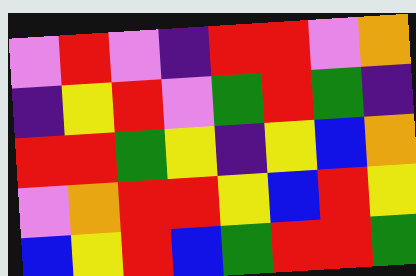[["violet", "red", "violet", "indigo", "red", "red", "violet", "orange"], ["indigo", "yellow", "red", "violet", "green", "red", "green", "indigo"], ["red", "red", "green", "yellow", "indigo", "yellow", "blue", "orange"], ["violet", "orange", "red", "red", "yellow", "blue", "red", "yellow"], ["blue", "yellow", "red", "blue", "green", "red", "red", "green"]]